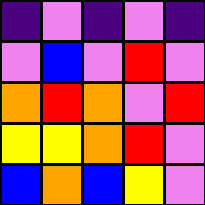[["indigo", "violet", "indigo", "violet", "indigo"], ["violet", "blue", "violet", "red", "violet"], ["orange", "red", "orange", "violet", "red"], ["yellow", "yellow", "orange", "red", "violet"], ["blue", "orange", "blue", "yellow", "violet"]]